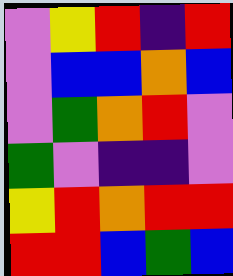[["violet", "yellow", "red", "indigo", "red"], ["violet", "blue", "blue", "orange", "blue"], ["violet", "green", "orange", "red", "violet"], ["green", "violet", "indigo", "indigo", "violet"], ["yellow", "red", "orange", "red", "red"], ["red", "red", "blue", "green", "blue"]]